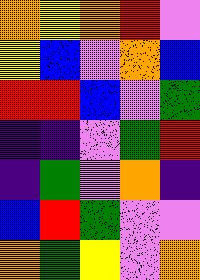[["orange", "yellow", "orange", "red", "violet"], ["yellow", "blue", "violet", "orange", "blue"], ["red", "red", "blue", "violet", "green"], ["indigo", "indigo", "violet", "green", "red"], ["indigo", "green", "violet", "orange", "indigo"], ["blue", "red", "green", "violet", "violet"], ["orange", "green", "yellow", "violet", "orange"]]